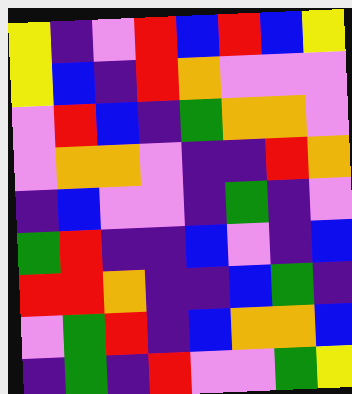[["yellow", "indigo", "violet", "red", "blue", "red", "blue", "yellow"], ["yellow", "blue", "indigo", "red", "orange", "violet", "violet", "violet"], ["violet", "red", "blue", "indigo", "green", "orange", "orange", "violet"], ["violet", "orange", "orange", "violet", "indigo", "indigo", "red", "orange"], ["indigo", "blue", "violet", "violet", "indigo", "green", "indigo", "violet"], ["green", "red", "indigo", "indigo", "blue", "violet", "indigo", "blue"], ["red", "red", "orange", "indigo", "indigo", "blue", "green", "indigo"], ["violet", "green", "red", "indigo", "blue", "orange", "orange", "blue"], ["indigo", "green", "indigo", "red", "violet", "violet", "green", "yellow"]]